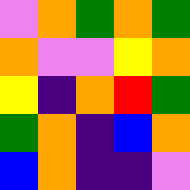[["violet", "orange", "green", "orange", "green"], ["orange", "violet", "violet", "yellow", "orange"], ["yellow", "indigo", "orange", "red", "green"], ["green", "orange", "indigo", "blue", "orange"], ["blue", "orange", "indigo", "indigo", "violet"]]